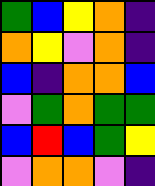[["green", "blue", "yellow", "orange", "indigo"], ["orange", "yellow", "violet", "orange", "indigo"], ["blue", "indigo", "orange", "orange", "blue"], ["violet", "green", "orange", "green", "green"], ["blue", "red", "blue", "green", "yellow"], ["violet", "orange", "orange", "violet", "indigo"]]